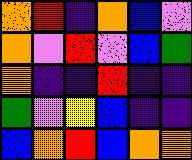[["orange", "red", "indigo", "orange", "blue", "violet"], ["orange", "violet", "red", "violet", "blue", "green"], ["orange", "indigo", "indigo", "red", "indigo", "indigo"], ["green", "violet", "yellow", "blue", "indigo", "indigo"], ["blue", "orange", "red", "blue", "orange", "orange"]]